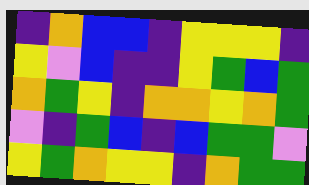[["indigo", "orange", "blue", "blue", "indigo", "yellow", "yellow", "yellow", "indigo"], ["yellow", "violet", "blue", "indigo", "indigo", "yellow", "green", "blue", "green"], ["orange", "green", "yellow", "indigo", "orange", "orange", "yellow", "orange", "green"], ["violet", "indigo", "green", "blue", "indigo", "blue", "green", "green", "violet"], ["yellow", "green", "orange", "yellow", "yellow", "indigo", "orange", "green", "green"]]